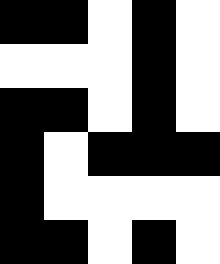[["black", "black", "white", "black", "white"], ["white", "white", "white", "black", "white"], ["black", "black", "white", "black", "white"], ["black", "white", "black", "black", "black"], ["black", "white", "white", "white", "white"], ["black", "black", "white", "black", "white"]]